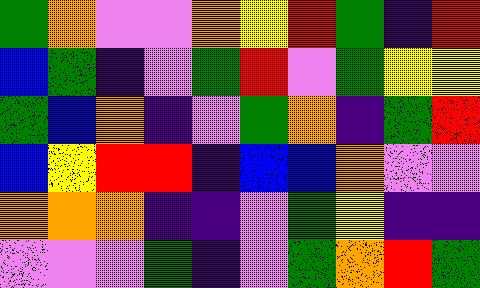[["green", "orange", "violet", "violet", "orange", "yellow", "red", "green", "indigo", "red"], ["blue", "green", "indigo", "violet", "green", "red", "violet", "green", "yellow", "yellow"], ["green", "blue", "orange", "indigo", "violet", "green", "orange", "indigo", "green", "red"], ["blue", "yellow", "red", "red", "indigo", "blue", "blue", "orange", "violet", "violet"], ["orange", "orange", "orange", "indigo", "indigo", "violet", "green", "yellow", "indigo", "indigo"], ["violet", "violet", "violet", "green", "indigo", "violet", "green", "orange", "red", "green"]]